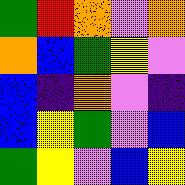[["green", "red", "orange", "violet", "orange"], ["orange", "blue", "green", "yellow", "violet"], ["blue", "indigo", "orange", "violet", "indigo"], ["blue", "yellow", "green", "violet", "blue"], ["green", "yellow", "violet", "blue", "yellow"]]